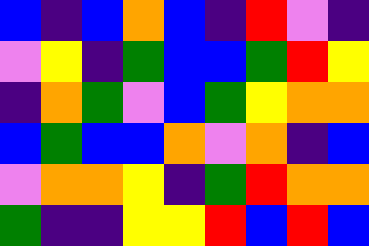[["blue", "indigo", "blue", "orange", "blue", "indigo", "red", "violet", "indigo"], ["violet", "yellow", "indigo", "green", "blue", "blue", "green", "red", "yellow"], ["indigo", "orange", "green", "violet", "blue", "green", "yellow", "orange", "orange"], ["blue", "green", "blue", "blue", "orange", "violet", "orange", "indigo", "blue"], ["violet", "orange", "orange", "yellow", "indigo", "green", "red", "orange", "orange"], ["green", "indigo", "indigo", "yellow", "yellow", "red", "blue", "red", "blue"]]